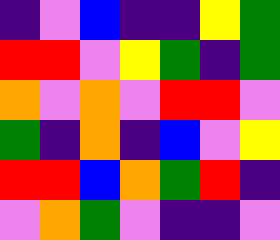[["indigo", "violet", "blue", "indigo", "indigo", "yellow", "green"], ["red", "red", "violet", "yellow", "green", "indigo", "green"], ["orange", "violet", "orange", "violet", "red", "red", "violet"], ["green", "indigo", "orange", "indigo", "blue", "violet", "yellow"], ["red", "red", "blue", "orange", "green", "red", "indigo"], ["violet", "orange", "green", "violet", "indigo", "indigo", "violet"]]